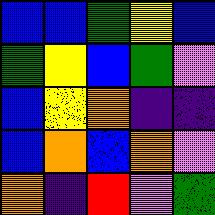[["blue", "blue", "green", "yellow", "blue"], ["green", "yellow", "blue", "green", "violet"], ["blue", "yellow", "orange", "indigo", "indigo"], ["blue", "orange", "blue", "orange", "violet"], ["orange", "indigo", "red", "violet", "green"]]